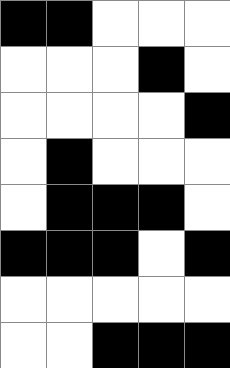[["black", "black", "white", "white", "white"], ["white", "white", "white", "black", "white"], ["white", "white", "white", "white", "black"], ["white", "black", "white", "white", "white"], ["white", "black", "black", "black", "white"], ["black", "black", "black", "white", "black"], ["white", "white", "white", "white", "white"], ["white", "white", "black", "black", "black"]]